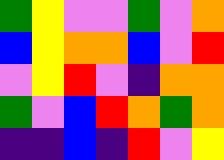[["green", "yellow", "violet", "violet", "green", "violet", "orange"], ["blue", "yellow", "orange", "orange", "blue", "violet", "red"], ["violet", "yellow", "red", "violet", "indigo", "orange", "orange"], ["green", "violet", "blue", "red", "orange", "green", "orange"], ["indigo", "indigo", "blue", "indigo", "red", "violet", "yellow"]]